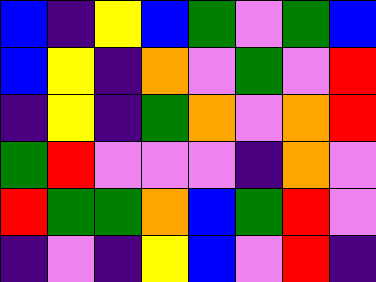[["blue", "indigo", "yellow", "blue", "green", "violet", "green", "blue"], ["blue", "yellow", "indigo", "orange", "violet", "green", "violet", "red"], ["indigo", "yellow", "indigo", "green", "orange", "violet", "orange", "red"], ["green", "red", "violet", "violet", "violet", "indigo", "orange", "violet"], ["red", "green", "green", "orange", "blue", "green", "red", "violet"], ["indigo", "violet", "indigo", "yellow", "blue", "violet", "red", "indigo"]]